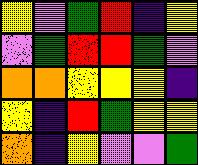[["yellow", "violet", "green", "red", "indigo", "yellow"], ["violet", "green", "red", "red", "green", "violet"], ["orange", "orange", "yellow", "yellow", "yellow", "indigo"], ["yellow", "indigo", "red", "green", "yellow", "yellow"], ["orange", "indigo", "yellow", "violet", "violet", "green"]]